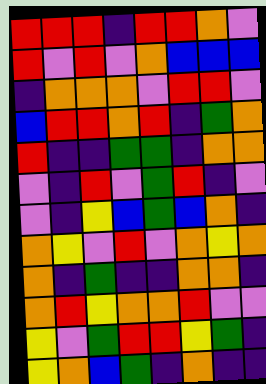[["red", "red", "red", "indigo", "red", "red", "orange", "violet"], ["red", "violet", "red", "violet", "orange", "blue", "blue", "blue"], ["indigo", "orange", "orange", "orange", "violet", "red", "red", "violet"], ["blue", "red", "red", "orange", "red", "indigo", "green", "orange"], ["red", "indigo", "indigo", "green", "green", "indigo", "orange", "orange"], ["violet", "indigo", "red", "violet", "green", "red", "indigo", "violet"], ["violet", "indigo", "yellow", "blue", "green", "blue", "orange", "indigo"], ["orange", "yellow", "violet", "red", "violet", "orange", "yellow", "orange"], ["orange", "indigo", "green", "indigo", "indigo", "orange", "orange", "indigo"], ["orange", "red", "yellow", "orange", "orange", "red", "violet", "violet"], ["yellow", "violet", "green", "red", "red", "yellow", "green", "indigo"], ["yellow", "orange", "blue", "green", "indigo", "orange", "indigo", "indigo"]]